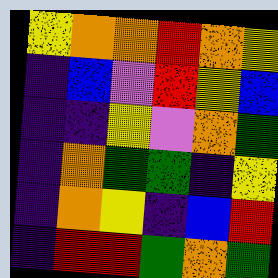[["yellow", "orange", "orange", "red", "orange", "yellow"], ["indigo", "blue", "violet", "red", "yellow", "blue"], ["indigo", "indigo", "yellow", "violet", "orange", "green"], ["indigo", "orange", "green", "green", "indigo", "yellow"], ["indigo", "orange", "yellow", "indigo", "blue", "red"], ["indigo", "red", "red", "green", "orange", "green"]]